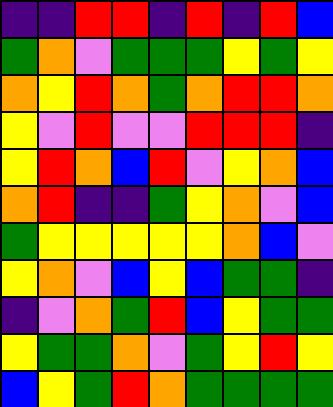[["indigo", "indigo", "red", "red", "indigo", "red", "indigo", "red", "blue"], ["green", "orange", "violet", "green", "green", "green", "yellow", "green", "yellow"], ["orange", "yellow", "red", "orange", "green", "orange", "red", "red", "orange"], ["yellow", "violet", "red", "violet", "violet", "red", "red", "red", "indigo"], ["yellow", "red", "orange", "blue", "red", "violet", "yellow", "orange", "blue"], ["orange", "red", "indigo", "indigo", "green", "yellow", "orange", "violet", "blue"], ["green", "yellow", "yellow", "yellow", "yellow", "yellow", "orange", "blue", "violet"], ["yellow", "orange", "violet", "blue", "yellow", "blue", "green", "green", "indigo"], ["indigo", "violet", "orange", "green", "red", "blue", "yellow", "green", "green"], ["yellow", "green", "green", "orange", "violet", "green", "yellow", "red", "yellow"], ["blue", "yellow", "green", "red", "orange", "green", "green", "green", "green"]]